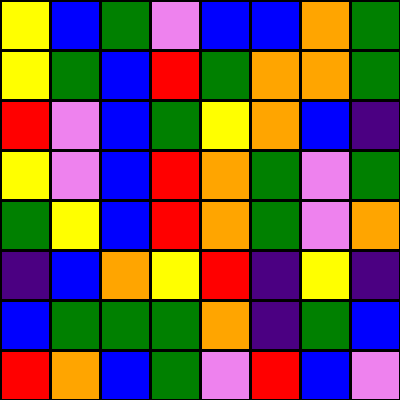[["yellow", "blue", "green", "violet", "blue", "blue", "orange", "green"], ["yellow", "green", "blue", "red", "green", "orange", "orange", "green"], ["red", "violet", "blue", "green", "yellow", "orange", "blue", "indigo"], ["yellow", "violet", "blue", "red", "orange", "green", "violet", "green"], ["green", "yellow", "blue", "red", "orange", "green", "violet", "orange"], ["indigo", "blue", "orange", "yellow", "red", "indigo", "yellow", "indigo"], ["blue", "green", "green", "green", "orange", "indigo", "green", "blue"], ["red", "orange", "blue", "green", "violet", "red", "blue", "violet"]]